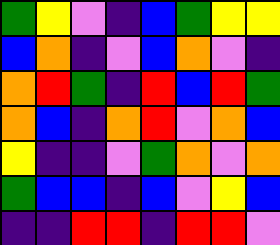[["green", "yellow", "violet", "indigo", "blue", "green", "yellow", "yellow"], ["blue", "orange", "indigo", "violet", "blue", "orange", "violet", "indigo"], ["orange", "red", "green", "indigo", "red", "blue", "red", "green"], ["orange", "blue", "indigo", "orange", "red", "violet", "orange", "blue"], ["yellow", "indigo", "indigo", "violet", "green", "orange", "violet", "orange"], ["green", "blue", "blue", "indigo", "blue", "violet", "yellow", "blue"], ["indigo", "indigo", "red", "red", "indigo", "red", "red", "violet"]]